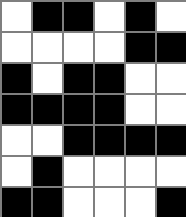[["white", "black", "black", "white", "black", "white"], ["white", "white", "white", "white", "black", "black"], ["black", "white", "black", "black", "white", "white"], ["black", "black", "black", "black", "white", "white"], ["white", "white", "black", "black", "black", "black"], ["white", "black", "white", "white", "white", "white"], ["black", "black", "white", "white", "white", "black"]]